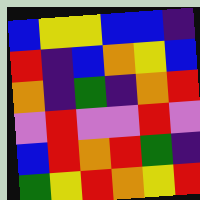[["blue", "yellow", "yellow", "blue", "blue", "indigo"], ["red", "indigo", "blue", "orange", "yellow", "blue"], ["orange", "indigo", "green", "indigo", "orange", "red"], ["violet", "red", "violet", "violet", "red", "violet"], ["blue", "red", "orange", "red", "green", "indigo"], ["green", "yellow", "red", "orange", "yellow", "red"]]